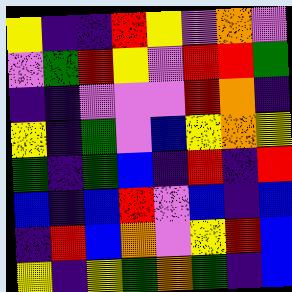[["yellow", "indigo", "indigo", "red", "yellow", "violet", "orange", "violet"], ["violet", "green", "red", "yellow", "violet", "red", "red", "green"], ["indigo", "indigo", "violet", "violet", "violet", "red", "orange", "indigo"], ["yellow", "indigo", "green", "violet", "blue", "yellow", "orange", "yellow"], ["green", "indigo", "green", "blue", "indigo", "red", "indigo", "red"], ["blue", "indigo", "blue", "red", "violet", "blue", "indigo", "blue"], ["indigo", "red", "blue", "orange", "violet", "yellow", "red", "blue"], ["yellow", "indigo", "yellow", "green", "orange", "green", "indigo", "blue"]]